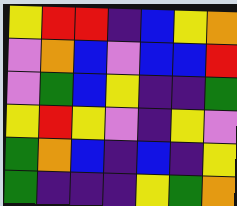[["yellow", "red", "red", "indigo", "blue", "yellow", "orange"], ["violet", "orange", "blue", "violet", "blue", "blue", "red"], ["violet", "green", "blue", "yellow", "indigo", "indigo", "green"], ["yellow", "red", "yellow", "violet", "indigo", "yellow", "violet"], ["green", "orange", "blue", "indigo", "blue", "indigo", "yellow"], ["green", "indigo", "indigo", "indigo", "yellow", "green", "orange"]]